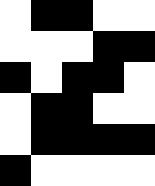[["white", "black", "black", "white", "white"], ["white", "white", "white", "black", "black"], ["black", "white", "black", "black", "white"], ["white", "black", "black", "white", "white"], ["white", "black", "black", "black", "black"], ["black", "white", "white", "white", "white"]]